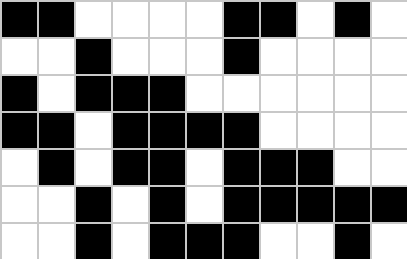[["black", "black", "white", "white", "white", "white", "black", "black", "white", "black", "white"], ["white", "white", "black", "white", "white", "white", "black", "white", "white", "white", "white"], ["black", "white", "black", "black", "black", "white", "white", "white", "white", "white", "white"], ["black", "black", "white", "black", "black", "black", "black", "white", "white", "white", "white"], ["white", "black", "white", "black", "black", "white", "black", "black", "black", "white", "white"], ["white", "white", "black", "white", "black", "white", "black", "black", "black", "black", "black"], ["white", "white", "black", "white", "black", "black", "black", "white", "white", "black", "white"]]